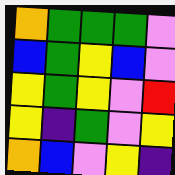[["orange", "green", "green", "green", "violet"], ["blue", "green", "yellow", "blue", "violet"], ["yellow", "green", "yellow", "violet", "red"], ["yellow", "indigo", "green", "violet", "yellow"], ["orange", "blue", "violet", "yellow", "indigo"]]